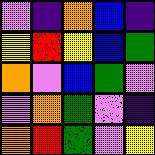[["violet", "indigo", "orange", "blue", "indigo"], ["yellow", "red", "yellow", "blue", "green"], ["orange", "violet", "blue", "green", "violet"], ["violet", "orange", "green", "violet", "indigo"], ["orange", "red", "green", "violet", "yellow"]]